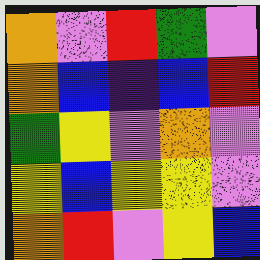[["orange", "violet", "red", "green", "violet"], ["orange", "blue", "indigo", "blue", "red"], ["green", "yellow", "violet", "orange", "violet"], ["yellow", "blue", "yellow", "yellow", "violet"], ["orange", "red", "violet", "yellow", "blue"]]